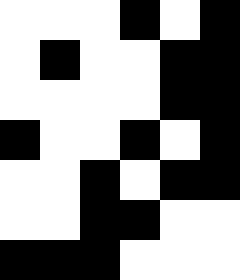[["white", "white", "white", "black", "white", "black"], ["white", "black", "white", "white", "black", "black"], ["white", "white", "white", "white", "black", "black"], ["black", "white", "white", "black", "white", "black"], ["white", "white", "black", "white", "black", "black"], ["white", "white", "black", "black", "white", "white"], ["black", "black", "black", "white", "white", "white"]]